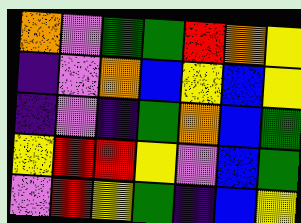[["orange", "violet", "green", "green", "red", "orange", "yellow"], ["indigo", "violet", "orange", "blue", "yellow", "blue", "yellow"], ["indigo", "violet", "indigo", "green", "orange", "blue", "green"], ["yellow", "red", "red", "yellow", "violet", "blue", "green"], ["violet", "red", "yellow", "green", "indigo", "blue", "yellow"]]